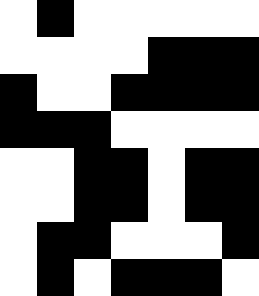[["white", "black", "white", "white", "white", "white", "white"], ["white", "white", "white", "white", "black", "black", "black"], ["black", "white", "white", "black", "black", "black", "black"], ["black", "black", "black", "white", "white", "white", "white"], ["white", "white", "black", "black", "white", "black", "black"], ["white", "white", "black", "black", "white", "black", "black"], ["white", "black", "black", "white", "white", "white", "black"], ["white", "black", "white", "black", "black", "black", "white"]]